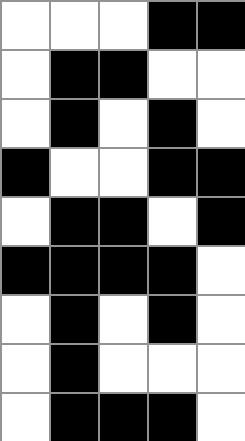[["white", "white", "white", "black", "black"], ["white", "black", "black", "white", "white"], ["white", "black", "white", "black", "white"], ["black", "white", "white", "black", "black"], ["white", "black", "black", "white", "black"], ["black", "black", "black", "black", "white"], ["white", "black", "white", "black", "white"], ["white", "black", "white", "white", "white"], ["white", "black", "black", "black", "white"]]